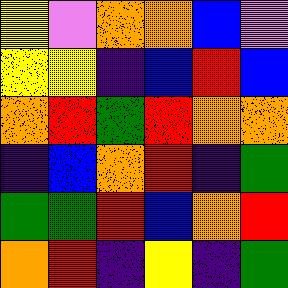[["yellow", "violet", "orange", "orange", "blue", "violet"], ["yellow", "yellow", "indigo", "blue", "red", "blue"], ["orange", "red", "green", "red", "orange", "orange"], ["indigo", "blue", "orange", "red", "indigo", "green"], ["green", "green", "red", "blue", "orange", "red"], ["orange", "red", "indigo", "yellow", "indigo", "green"]]